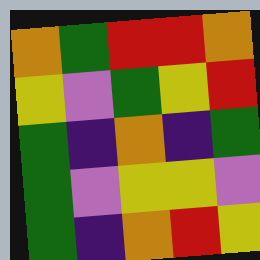[["orange", "green", "red", "red", "orange"], ["yellow", "violet", "green", "yellow", "red"], ["green", "indigo", "orange", "indigo", "green"], ["green", "violet", "yellow", "yellow", "violet"], ["green", "indigo", "orange", "red", "yellow"]]